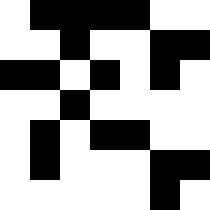[["white", "black", "black", "black", "black", "white", "white"], ["white", "white", "black", "white", "white", "black", "black"], ["black", "black", "white", "black", "white", "black", "white"], ["white", "white", "black", "white", "white", "white", "white"], ["white", "black", "white", "black", "black", "white", "white"], ["white", "black", "white", "white", "white", "black", "black"], ["white", "white", "white", "white", "white", "black", "white"]]